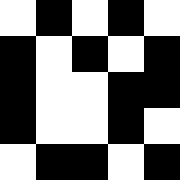[["white", "black", "white", "black", "white"], ["black", "white", "black", "white", "black"], ["black", "white", "white", "black", "black"], ["black", "white", "white", "black", "white"], ["white", "black", "black", "white", "black"]]